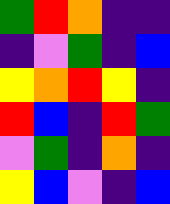[["green", "red", "orange", "indigo", "indigo"], ["indigo", "violet", "green", "indigo", "blue"], ["yellow", "orange", "red", "yellow", "indigo"], ["red", "blue", "indigo", "red", "green"], ["violet", "green", "indigo", "orange", "indigo"], ["yellow", "blue", "violet", "indigo", "blue"]]